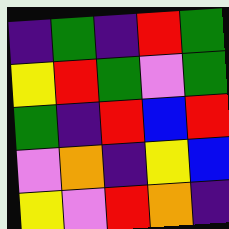[["indigo", "green", "indigo", "red", "green"], ["yellow", "red", "green", "violet", "green"], ["green", "indigo", "red", "blue", "red"], ["violet", "orange", "indigo", "yellow", "blue"], ["yellow", "violet", "red", "orange", "indigo"]]